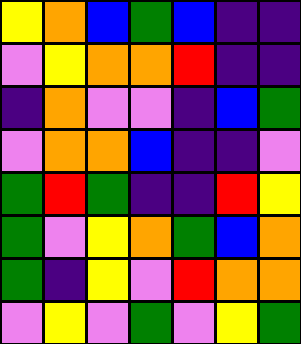[["yellow", "orange", "blue", "green", "blue", "indigo", "indigo"], ["violet", "yellow", "orange", "orange", "red", "indigo", "indigo"], ["indigo", "orange", "violet", "violet", "indigo", "blue", "green"], ["violet", "orange", "orange", "blue", "indigo", "indigo", "violet"], ["green", "red", "green", "indigo", "indigo", "red", "yellow"], ["green", "violet", "yellow", "orange", "green", "blue", "orange"], ["green", "indigo", "yellow", "violet", "red", "orange", "orange"], ["violet", "yellow", "violet", "green", "violet", "yellow", "green"]]